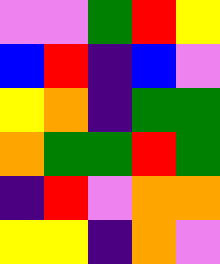[["violet", "violet", "green", "red", "yellow"], ["blue", "red", "indigo", "blue", "violet"], ["yellow", "orange", "indigo", "green", "green"], ["orange", "green", "green", "red", "green"], ["indigo", "red", "violet", "orange", "orange"], ["yellow", "yellow", "indigo", "orange", "violet"]]